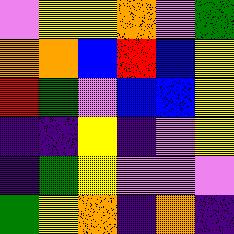[["violet", "yellow", "yellow", "orange", "violet", "green"], ["orange", "orange", "blue", "red", "blue", "yellow"], ["red", "green", "violet", "blue", "blue", "yellow"], ["indigo", "indigo", "yellow", "indigo", "violet", "yellow"], ["indigo", "green", "yellow", "violet", "violet", "violet"], ["green", "yellow", "orange", "indigo", "orange", "indigo"]]